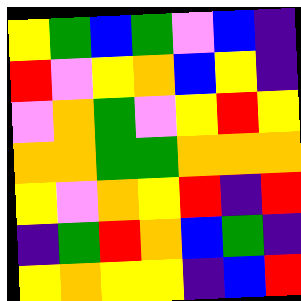[["yellow", "green", "blue", "green", "violet", "blue", "indigo"], ["red", "violet", "yellow", "orange", "blue", "yellow", "indigo"], ["violet", "orange", "green", "violet", "yellow", "red", "yellow"], ["orange", "orange", "green", "green", "orange", "orange", "orange"], ["yellow", "violet", "orange", "yellow", "red", "indigo", "red"], ["indigo", "green", "red", "orange", "blue", "green", "indigo"], ["yellow", "orange", "yellow", "yellow", "indigo", "blue", "red"]]